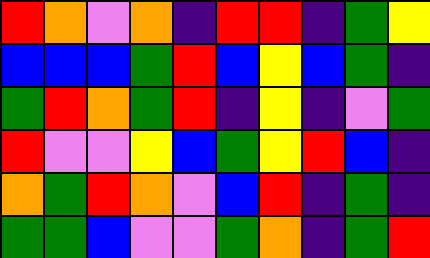[["red", "orange", "violet", "orange", "indigo", "red", "red", "indigo", "green", "yellow"], ["blue", "blue", "blue", "green", "red", "blue", "yellow", "blue", "green", "indigo"], ["green", "red", "orange", "green", "red", "indigo", "yellow", "indigo", "violet", "green"], ["red", "violet", "violet", "yellow", "blue", "green", "yellow", "red", "blue", "indigo"], ["orange", "green", "red", "orange", "violet", "blue", "red", "indigo", "green", "indigo"], ["green", "green", "blue", "violet", "violet", "green", "orange", "indigo", "green", "red"]]